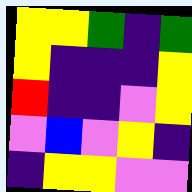[["yellow", "yellow", "green", "indigo", "green"], ["yellow", "indigo", "indigo", "indigo", "yellow"], ["red", "indigo", "indigo", "violet", "yellow"], ["violet", "blue", "violet", "yellow", "indigo"], ["indigo", "yellow", "yellow", "violet", "violet"]]